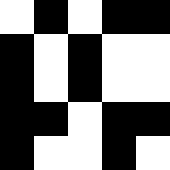[["white", "black", "white", "black", "black"], ["black", "white", "black", "white", "white"], ["black", "white", "black", "white", "white"], ["black", "black", "white", "black", "black"], ["black", "white", "white", "black", "white"]]